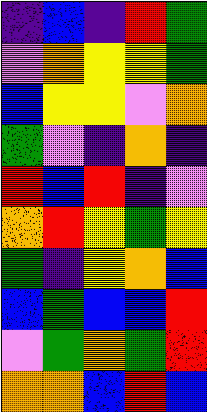[["indigo", "blue", "indigo", "red", "green"], ["violet", "orange", "yellow", "yellow", "green"], ["blue", "yellow", "yellow", "violet", "orange"], ["green", "violet", "indigo", "orange", "indigo"], ["red", "blue", "red", "indigo", "violet"], ["orange", "red", "yellow", "green", "yellow"], ["green", "indigo", "yellow", "orange", "blue"], ["blue", "green", "blue", "blue", "red"], ["violet", "green", "orange", "green", "red"], ["orange", "orange", "blue", "red", "blue"]]